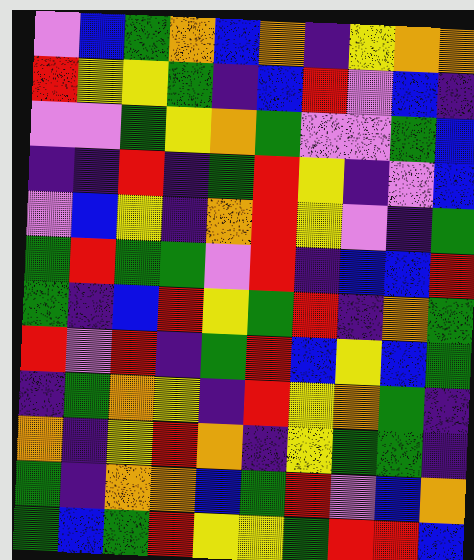[["violet", "blue", "green", "orange", "blue", "orange", "indigo", "yellow", "orange", "orange"], ["red", "yellow", "yellow", "green", "indigo", "blue", "red", "violet", "blue", "indigo"], ["violet", "violet", "green", "yellow", "orange", "green", "violet", "violet", "green", "blue"], ["indigo", "indigo", "red", "indigo", "green", "red", "yellow", "indigo", "violet", "blue"], ["violet", "blue", "yellow", "indigo", "orange", "red", "yellow", "violet", "indigo", "green"], ["green", "red", "green", "green", "violet", "red", "indigo", "blue", "blue", "red"], ["green", "indigo", "blue", "red", "yellow", "green", "red", "indigo", "orange", "green"], ["red", "violet", "red", "indigo", "green", "red", "blue", "yellow", "blue", "green"], ["indigo", "green", "orange", "yellow", "indigo", "red", "yellow", "orange", "green", "indigo"], ["orange", "indigo", "yellow", "red", "orange", "indigo", "yellow", "green", "green", "indigo"], ["green", "indigo", "orange", "orange", "blue", "green", "red", "violet", "blue", "orange"], ["green", "blue", "green", "red", "yellow", "yellow", "green", "red", "red", "blue"]]